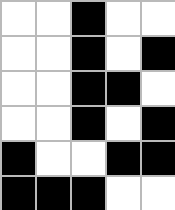[["white", "white", "black", "white", "white"], ["white", "white", "black", "white", "black"], ["white", "white", "black", "black", "white"], ["white", "white", "black", "white", "black"], ["black", "white", "white", "black", "black"], ["black", "black", "black", "white", "white"]]